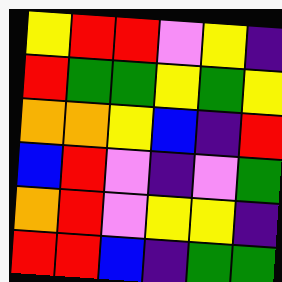[["yellow", "red", "red", "violet", "yellow", "indigo"], ["red", "green", "green", "yellow", "green", "yellow"], ["orange", "orange", "yellow", "blue", "indigo", "red"], ["blue", "red", "violet", "indigo", "violet", "green"], ["orange", "red", "violet", "yellow", "yellow", "indigo"], ["red", "red", "blue", "indigo", "green", "green"]]